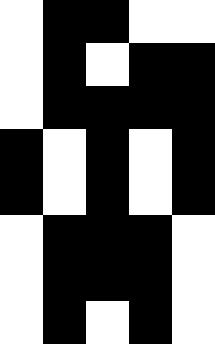[["white", "black", "black", "white", "white"], ["white", "black", "white", "black", "black"], ["white", "black", "black", "black", "black"], ["black", "white", "black", "white", "black"], ["black", "white", "black", "white", "black"], ["white", "black", "black", "black", "white"], ["white", "black", "black", "black", "white"], ["white", "black", "white", "black", "white"]]